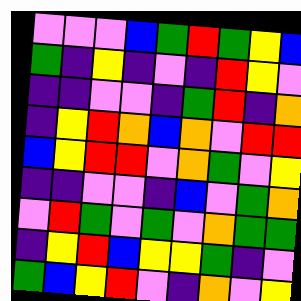[["violet", "violet", "violet", "blue", "green", "red", "green", "yellow", "blue"], ["green", "indigo", "yellow", "indigo", "violet", "indigo", "red", "yellow", "violet"], ["indigo", "indigo", "violet", "violet", "indigo", "green", "red", "indigo", "orange"], ["indigo", "yellow", "red", "orange", "blue", "orange", "violet", "red", "red"], ["blue", "yellow", "red", "red", "violet", "orange", "green", "violet", "yellow"], ["indigo", "indigo", "violet", "violet", "indigo", "blue", "violet", "green", "orange"], ["violet", "red", "green", "violet", "green", "violet", "orange", "green", "green"], ["indigo", "yellow", "red", "blue", "yellow", "yellow", "green", "indigo", "violet"], ["green", "blue", "yellow", "red", "violet", "indigo", "orange", "violet", "yellow"]]